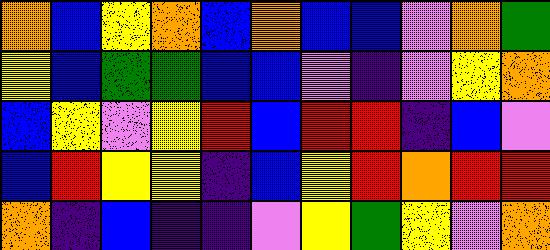[["orange", "blue", "yellow", "orange", "blue", "orange", "blue", "blue", "violet", "orange", "green"], ["yellow", "blue", "green", "green", "blue", "blue", "violet", "indigo", "violet", "yellow", "orange"], ["blue", "yellow", "violet", "yellow", "red", "blue", "red", "red", "indigo", "blue", "violet"], ["blue", "red", "yellow", "yellow", "indigo", "blue", "yellow", "red", "orange", "red", "red"], ["orange", "indigo", "blue", "indigo", "indigo", "violet", "yellow", "green", "yellow", "violet", "orange"]]